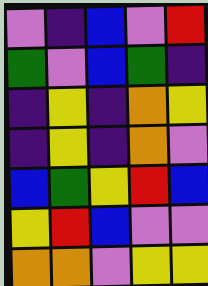[["violet", "indigo", "blue", "violet", "red"], ["green", "violet", "blue", "green", "indigo"], ["indigo", "yellow", "indigo", "orange", "yellow"], ["indigo", "yellow", "indigo", "orange", "violet"], ["blue", "green", "yellow", "red", "blue"], ["yellow", "red", "blue", "violet", "violet"], ["orange", "orange", "violet", "yellow", "yellow"]]